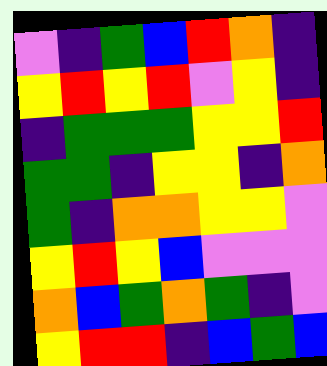[["violet", "indigo", "green", "blue", "red", "orange", "indigo"], ["yellow", "red", "yellow", "red", "violet", "yellow", "indigo"], ["indigo", "green", "green", "green", "yellow", "yellow", "red"], ["green", "green", "indigo", "yellow", "yellow", "indigo", "orange"], ["green", "indigo", "orange", "orange", "yellow", "yellow", "violet"], ["yellow", "red", "yellow", "blue", "violet", "violet", "violet"], ["orange", "blue", "green", "orange", "green", "indigo", "violet"], ["yellow", "red", "red", "indigo", "blue", "green", "blue"]]